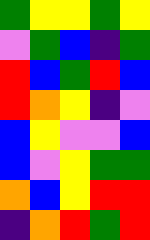[["green", "yellow", "yellow", "green", "yellow"], ["violet", "green", "blue", "indigo", "green"], ["red", "blue", "green", "red", "blue"], ["red", "orange", "yellow", "indigo", "violet"], ["blue", "yellow", "violet", "violet", "blue"], ["blue", "violet", "yellow", "green", "green"], ["orange", "blue", "yellow", "red", "red"], ["indigo", "orange", "red", "green", "red"]]